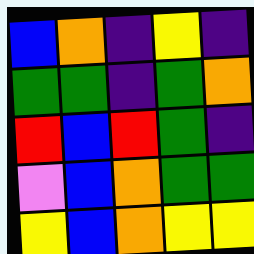[["blue", "orange", "indigo", "yellow", "indigo"], ["green", "green", "indigo", "green", "orange"], ["red", "blue", "red", "green", "indigo"], ["violet", "blue", "orange", "green", "green"], ["yellow", "blue", "orange", "yellow", "yellow"]]